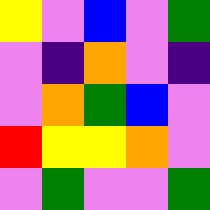[["yellow", "violet", "blue", "violet", "green"], ["violet", "indigo", "orange", "violet", "indigo"], ["violet", "orange", "green", "blue", "violet"], ["red", "yellow", "yellow", "orange", "violet"], ["violet", "green", "violet", "violet", "green"]]